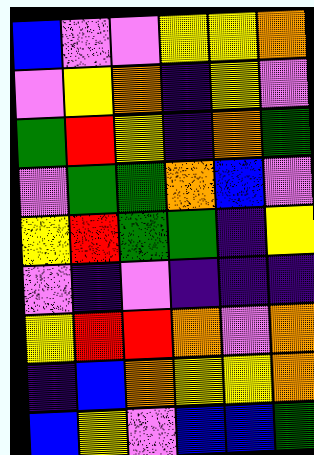[["blue", "violet", "violet", "yellow", "yellow", "orange"], ["violet", "yellow", "orange", "indigo", "yellow", "violet"], ["green", "red", "yellow", "indigo", "orange", "green"], ["violet", "green", "green", "orange", "blue", "violet"], ["yellow", "red", "green", "green", "indigo", "yellow"], ["violet", "indigo", "violet", "indigo", "indigo", "indigo"], ["yellow", "red", "red", "orange", "violet", "orange"], ["indigo", "blue", "orange", "yellow", "yellow", "orange"], ["blue", "yellow", "violet", "blue", "blue", "green"]]